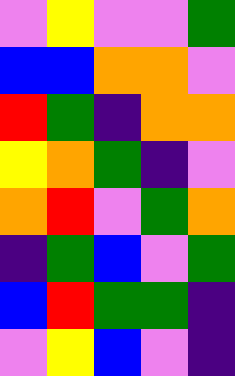[["violet", "yellow", "violet", "violet", "green"], ["blue", "blue", "orange", "orange", "violet"], ["red", "green", "indigo", "orange", "orange"], ["yellow", "orange", "green", "indigo", "violet"], ["orange", "red", "violet", "green", "orange"], ["indigo", "green", "blue", "violet", "green"], ["blue", "red", "green", "green", "indigo"], ["violet", "yellow", "blue", "violet", "indigo"]]